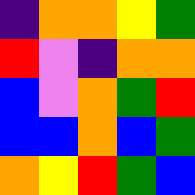[["indigo", "orange", "orange", "yellow", "green"], ["red", "violet", "indigo", "orange", "orange"], ["blue", "violet", "orange", "green", "red"], ["blue", "blue", "orange", "blue", "green"], ["orange", "yellow", "red", "green", "blue"]]